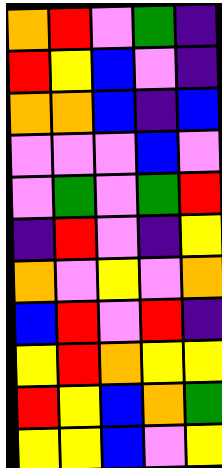[["orange", "red", "violet", "green", "indigo"], ["red", "yellow", "blue", "violet", "indigo"], ["orange", "orange", "blue", "indigo", "blue"], ["violet", "violet", "violet", "blue", "violet"], ["violet", "green", "violet", "green", "red"], ["indigo", "red", "violet", "indigo", "yellow"], ["orange", "violet", "yellow", "violet", "orange"], ["blue", "red", "violet", "red", "indigo"], ["yellow", "red", "orange", "yellow", "yellow"], ["red", "yellow", "blue", "orange", "green"], ["yellow", "yellow", "blue", "violet", "yellow"]]